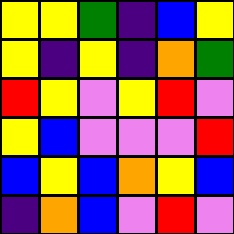[["yellow", "yellow", "green", "indigo", "blue", "yellow"], ["yellow", "indigo", "yellow", "indigo", "orange", "green"], ["red", "yellow", "violet", "yellow", "red", "violet"], ["yellow", "blue", "violet", "violet", "violet", "red"], ["blue", "yellow", "blue", "orange", "yellow", "blue"], ["indigo", "orange", "blue", "violet", "red", "violet"]]